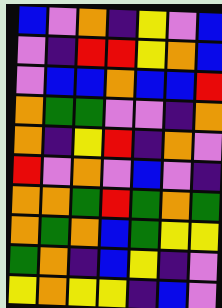[["blue", "violet", "orange", "indigo", "yellow", "violet", "blue"], ["violet", "indigo", "red", "red", "yellow", "orange", "blue"], ["violet", "blue", "blue", "orange", "blue", "blue", "red"], ["orange", "green", "green", "violet", "violet", "indigo", "orange"], ["orange", "indigo", "yellow", "red", "indigo", "orange", "violet"], ["red", "violet", "orange", "violet", "blue", "violet", "indigo"], ["orange", "orange", "green", "red", "green", "orange", "green"], ["orange", "green", "orange", "blue", "green", "yellow", "yellow"], ["green", "orange", "indigo", "blue", "yellow", "indigo", "violet"], ["yellow", "orange", "yellow", "yellow", "indigo", "blue", "violet"]]